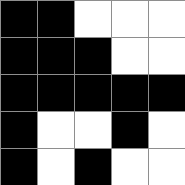[["black", "black", "white", "white", "white"], ["black", "black", "black", "white", "white"], ["black", "black", "black", "black", "black"], ["black", "white", "white", "black", "white"], ["black", "white", "black", "white", "white"]]